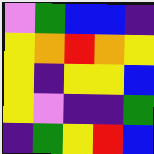[["violet", "green", "blue", "blue", "indigo"], ["yellow", "orange", "red", "orange", "yellow"], ["yellow", "indigo", "yellow", "yellow", "blue"], ["yellow", "violet", "indigo", "indigo", "green"], ["indigo", "green", "yellow", "red", "blue"]]